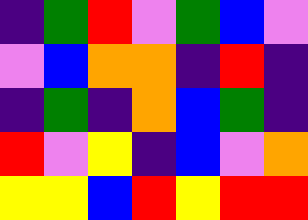[["indigo", "green", "red", "violet", "green", "blue", "violet"], ["violet", "blue", "orange", "orange", "indigo", "red", "indigo"], ["indigo", "green", "indigo", "orange", "blue", "green", "indigo"], ["red", "violet", "yellow", "indigo", "blue", "violet", "orange"], ["yellow", "yellow", "blue", "red", "yellow", "red", "red"]]